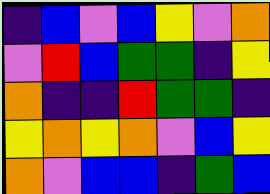[["indigo", "blue", "violet", "blue", "yellow", "violet", "orange"], ["violet", "red", "blue", "green", "green", "indigo", "yellow"], ["orange", "indigo", "indigo", "red", "green", "green", "indigo"], ["yellow", "orange", "yellow", "orange", "violet", "blue", "yellow"], ["orange", "violet", "blue", "blue", "indigo", "green", "blue"]]